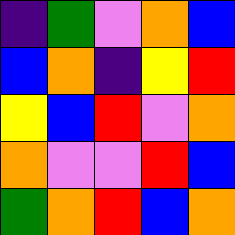[["indigo", "green", "violet", "orange", "blue"], ["blue", "orange", "indigo", "yellow", "red"], ["yellow", "blue", "red", "violet", "orange"], ["orange", "violet", "violet", "red", "blue"], ["green", "orange", "red", "blue", "orange"]]